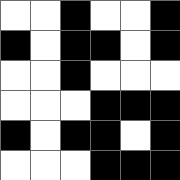[["white", "white", "black", "white", "white", "black"], ["black", "white", "black", "black", "white", "black"], ["white", "white", "black", "white", "white", "white"], ["white", "white", "white", "black", "black", "black"], ["black", "white", "black", "black", "white", "black"], ["white", "white", "white", "black", "black", "black"]]